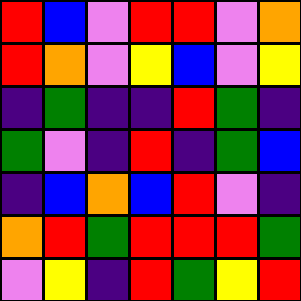[["red", "blue", "violet", "red", "red", "violet", "orange"], ["red", "orange", "violet", "yellow", "blue", "violet", "yellow"], ["indigo", "green", "indigo", "indigo", "red", "green", "indigo"], ["green", "violet", "indigo", "red", "indigo", "green", "blue"], ["indigo", "blue", "orange", "blue", "red", "violet", "indigo"], ["orange", "red", "green", "red", "red", "red", "green"], ["violet", "yellow", "indigo", "red", "green", "yellow", "red"]]